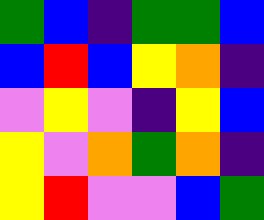[["green", "blue", "indigo", "green", "green", "blue"], ["blue", "red", "blue", "yellow", "orange", "indigo"], ["violet", "yellow", "violet", "indigo", "yellow", "blue"], ["yellow", "violet", "orange", "green", "orange", "indigo"], ["yellow", "red", "violet", "violet", "blue", "green"]]